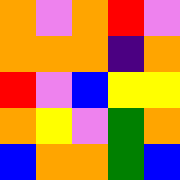[["orange", "violet", "orange", "red", "violet"], ["orange", "orange", "orange", "indigo", "orange"], ["red", "violet", "blue", "yellow", "yellow"], ["orange", "yellow", "violet", "green", "orange"], ["blue", "orange", "orange", "green", "blue"]]